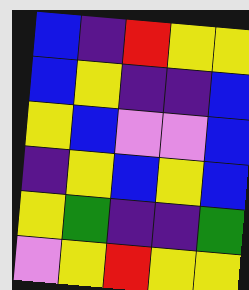[["blue", "indigo", "red", "yellow", "yellow"], ["blue", "yellow", "indigo", "indigo", "blue"], ["yellow", "blue", "violet", "violet", "blue"], ["indigo", "yellow", "blue", "yellow", "blue"], ["yellow", "green", "indigo", "indigo", "green"], ["violet", "yellow", "red", "yellow", "yellow"]]